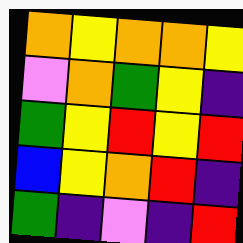[["orange", "yellow", "orange", "orange", "yellow"], ["violet", "orange", "green", "yellow", "indigo"], ["green", "yellow", "red", "yellow", "red"], ["blue", "yellow", "orange", "red", "indigo"], ["green", "indigo", "violet", "indigo", "red"]]